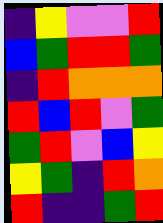[["indigo", "yellow", "violet", "violet", "red"], ["blue", "green", "red", "red", "green"], ["indigo", "red", "orange", "orange", "orange"], ["red", "blue", "red", "violet", "green"], ["green", "red", "violet", "blue", "yellow"], ["yellow", "green", "indigo", "red", "orange"], ["red", "indigo", "indigo", "green", "red"]]